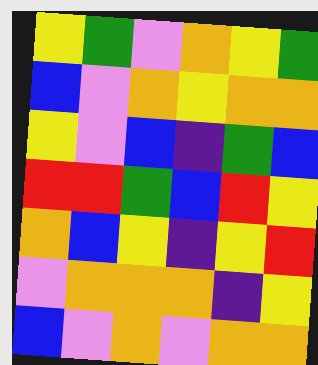[["yellow", "green", "violet", "orange", "yellow", "green"], ["blue", "violet", "orange", "yellow", "orange", "orange"], ["yellow", "violet", "blue", "indigo", "green", "blue"], ["red", "red", "green", "blue", "red", "yellow"], ["orange", "blue", "yellow", "indigo", "yellow", "red"], ["violet", "orange", "orange", "orange", "indigo", "yellow"], ["blue", "violet", "orange", "violet", "orange", "orange"]]